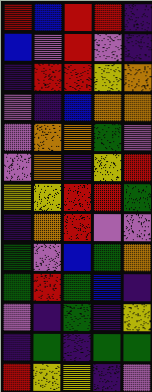[["red", "blue", "red", "red", "indigo"], ["blue", "violet", "red", "violet", "indigo"], ["indigo", "red", "red", "yellow", "orange"], ["violet", "indigo", "blue", "orange", "orange"], ["violet", "orange", "orange", "green", "violet"], ["violet", "orange", "indigo", "yellow", "red"], ["yellow", "yellow", "red", "red", "green"], ["indigo", "orange", "red", "violet", "violet"], ["green", "violet", "blue", "green", "orange"], ["green", "red", "green", "blue", "indigo"], ["violet", "indigo", "green", "indigo", "yellow"], ["indigo", "green", "indigo", "green", "green"], ["red", "yellow", "yellow", "indigo", "violet"]]